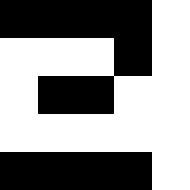[["black", "black", "black", "black", "white"], ["white", "white", "white", "black", "white"], ["white", "black", "black", "white", "white"], ["white", "white", "white", "white", "white"], ["black", "black", "black", "black", "white"]]